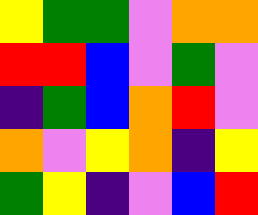[["yellow", "green", "green", "violet", "orange", "orange"], ["red", "red", "blue", "violet", "green", "violet"], ["indigo", "green", "blue", "orange", "red", "violet"], ["orange", "violet", "yellow", "orange", "indigo", "yellow"], ["green", "yellow", "indigo", "violet", "blue", "red"]]